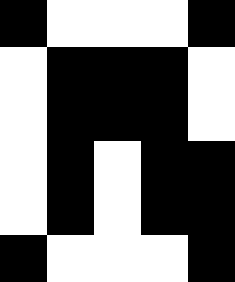[["black", "white", "white", "white", "black"], ["white", "black", "black", "black", "white"], ["white", "black", "black", "black", "white"], ["white", "black", "white", "black", "black"], ["white", "black", "white", "black", "black"], ["black", "white", "white", "white", "black"]]